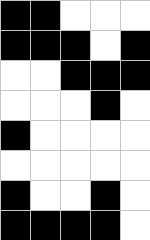[["black", "black", "white", "white", "white"], ["black", "black", "black", "white", "black"], ["white", "white", "black", "black", "black"], ["white", "white", "white", "black", "white"], ["black", "white", "white", "white", "white"], ["white", "white", "white", "white", "white"], ["black", "white", "white", "black", "white"], ["black", "black", "black", "black", "white"]]